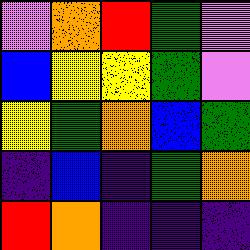[["violet", "orange", "red", "green", "violet"], ["blue", "yellow", "yellow", "green", "violet"], ["yellow", "green", "orange", "blue", "green"], ["indigo", "blue", "indigo", "green", "orange"], ["red", "orange", "indigo", "indigo", "indigo"]]